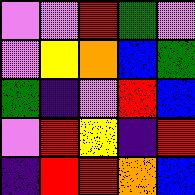[["violet", "violet", "red", "green", "violet"], ["violet", "yellow", "orange", "blue", "green"], ["green", "indigo", "violet", "red", "blue"], ["violet", "red", "yellow", "indigo", "red"], ["indigo", "red", "red", "orange", "blue"]]